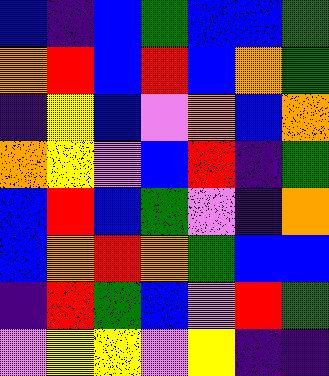[["blue", "indigo", "blue", "green", "blue", "blue", "green"], ["orange", "red", "blue", "red", "blue", "orange", "green"], ["indigo", "yellow", "blue", "violet", "orange", "blue", "orange"], ["orange", "yellow", "violet", "blue", "red", "indigo", "green"], ["blue", "red", "blue", "green", "violet", "indigo", "orange"], ["blue", "orange", "red", "orange", "green", "blue", "blue"], ["indigo", "red", "green", "blue", "violet", "red", "green"], ["violet", "yellow", "yellow", "violet", "yellow", "indigo", "indigo"]]